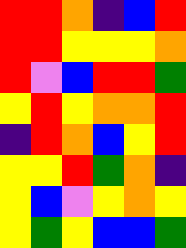[["red", "red", "orange", "indigo", "blue", "red"], ["red", "red", "yellow", "yellow", "yellow", "orange"], ["red", "violet", "blue", "red", "red", "green"], ["yellow", "red", "yellow", "orange", "orange", "red"], ["indigo", "red", "orange", "blue", "yellow", "red"], ["yellow", "yellow", "red", "green", "orange", "indigo"], ["yellow", "blue", "violet", "yellow", "orange", "yellow"], ["yellow", "green", "yellow", "blue", "blue", "green"]]